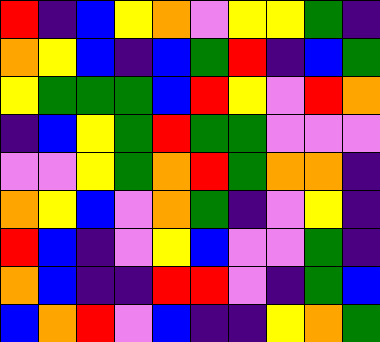[["red", "indigo", "blue", "yellow", "orange", "violet", "yellow", "yellow", "green", "indigo"], ["orange", "yellow", "blue", "indigo", "blue", "green", "red", "indigo", "blue", "green"], ["yellow", "green", "green", "green", "blue", "red", "yellow", "violet", "red", "orange"], ["indigo", "blue", "yellow", "green", "red", "green", "green", "violet", "violet", "violet"], ["violet", "violet", "yellow", "green", "orange", "red", "green", "orange", "orange", "indigo"], ["orange", "yellow", "blue", "violet", "orange", "green", "indigo", "violet", "yellow", "indigo"], ["red", "blue", "indigo", "violet", "yellow", "blue", "violet", "violet", "green", "indigo"], ["orange", "blue", "indigo", "indigo", "red", "red", "violet", "indigo", "green", "blue"], ["blue", "orange", "red", "violet", "blue", "indigo", "indigo", "yellow", "orange", "green"]]